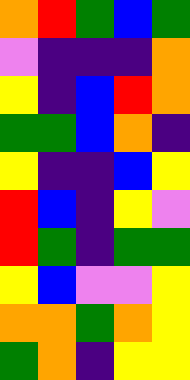[["orange", "red", "green", "blue", "green"], ["violet", "indigo", "indigo", "indigo", "orange"], ["yellow", "indigo", "blue", "red", "orange"], ["green", "green", "blue", "orange", "indigo"], ["yellow", "indigo", "indigo", "blue", "yellow"], ["red", "blue", "indigo", "yellow", "violet"], ["red", "green", "indigo", "green", "green"], ["yellow", "blue", "violet", "violet", "yellow"], ["orange", "orange", "green", "orange", "yellow"], ["green", "orange", "indigo", "yellow", "yellow"]]